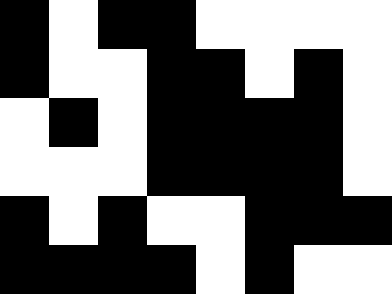[["black", "white", "black", "black", "white", "white", "white", "white"], ["black", "white", "white", "black", "black", "white", "black", "white"], ["white", "black", "white", "black", "black", "black", "black", "white"], ["white", "white", "white", "black", "black", "black", "black", "white"], ["black", "white", "black", "white", "white", "black", "black", "black"], ["black", "black", "black", "black", "white", "black", "white", "white"]]